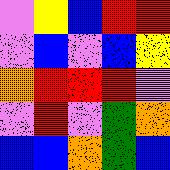[["violet", "yellow", "blue", "red", "red"], ["violet", "blue", "violet", "blue", "yellow"], ["orange", "red", "red", "red", "violet"], ["violet", "red", "violet", "green", "orange"], ["blue", "blue", "orange", "green", "blue"]]